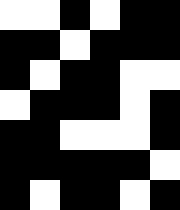[["white", "white", "black", "white", "black", "black"], ["black", "black", "white", "black", "black", "black"], ["black", "white", "black", "black", "white", "white"], ["white", "black", "black", "black", "white", "black"], ["black", "black", "white", "white", "white", "black"], ["black", "black", "black", "black", "black", "white"], ["black", "white", "black", "black", "white", "black"]]